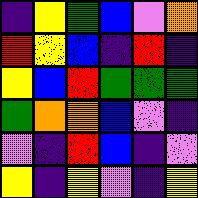[["indigo", "yellow", "green", "blue", "violet", "orange"], ["red", "yellow", "blue", "indigo", "red", "indigo"], ["yellow", "blue", "red", "green", "green", "green"], ["green", "orange", "orange", "blue", "violet", "indigo"], ["violet", "indigo", "red", "blue", "indigo", "violet"], ["yellow", "indigo", "yellow", "violet", "indigo", "yellow"]]